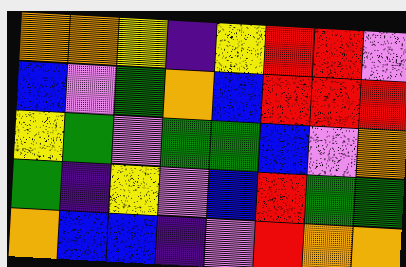[["orange", "orange", "yellow", "indigo", "yellow", "red", "red", "violet"], ["blue", "violet", "green", "orange", "blue", "red", "red", "red"], ["yellow", "green", "violet", "green", "green", "blue", "violet", "orange"], ["green", "indigo", "yellow", "violet", "blue", "red", "green", "green"], ["orange", "blue", "blue", "indigo", "violet", "red", "orange", "orange"]]